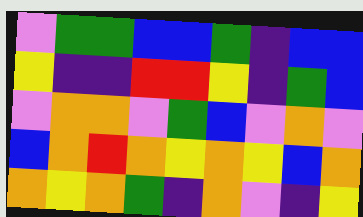[["violet", "green", "green", "blue", "blue", "green", "indigo", "blue", "blue"], ["yellow", "indigo", "indigo", "red", "red", "yellow", "indigo", "green", "blue"], ["violet", "orange", "orange", "violet", "green", "blue", "violet", "orange", "violet"], ["blue", "orange", "red", "orange", "yellow", "orange", "yellow", "blue", "orange"], ["orange", "yellow", "orange", "green", "indigo", "orange", "violet", "indigo", "yellow"]]